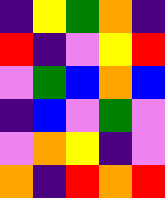[["indigo", "yellow", "green", "orange", "indigo"], ["red", "indigo", "violet", "yellow", "red"], ["violet", "green", "blue", "orange", "blue"], ["indigo", "blue", "violet", "green", "violet"], ["violet", "orange", "yellow", "indigo", "violet"], ["orange", "indigo", "red", "orange", "red"]]